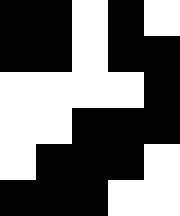[["black", "black", "white", "black", "white"], ["black", "black", "white", "black", "black"], ["white", "white", "white", "white", "black"], ["white", "white", "black", "black", "black"], ["white", "black", "black", "black", "white"], ["black", "black", "black", "white", "white"]]